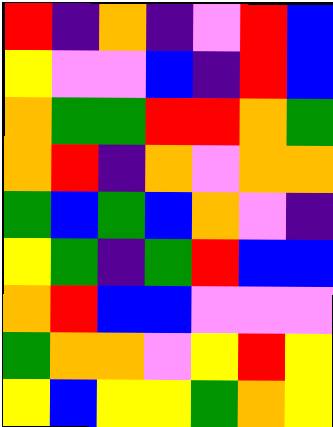[["red", "indigo", "orange", "indigo", "violet", "red", "blue"], ["yellow", "violet", "violet", "blue", "indigo", "red", "blue"], ["orange", "green", "green", "red", "red", "orange", "green"], ["orange", "red", "indigo", "orange", "violet", "orange", "orange"], ["green", "blue", "green", "blue", "orange", "violet", "indigo"], ["yellow", "green", "indigo", "green", "red", "blue", "blue"], ["orange", "red", "blue", "blue", "violet", "violet", "violet"], ["green", "orange", "orange", "violet", "yellow", "red", "yellow"], ["yellow", "blue", "yellow", "yellow", "green", "orange", "yellow"]]